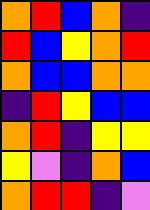[["orange", "red", "blue", "orange", "indigo"], ["red", "blue", "yellow", "orange", "red"], ["orange", "blue", "blue", "orange", "orange"], ["indigo", "red", "yellow", "blue", "blue"], ["orange", "red", "indigo", "yellow", "yellow"], ["yellow", "violet", "indigo", "orange", "blue"], ["orange", "red", "red", "indigo", "violet"]]